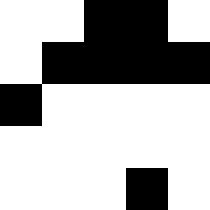[["white", "white", "black", "black", "white"], ["white", "black", "black", "black", "black"], ["black", "white", "white", "white", "white"], ["white", "white", "white", "white", "white"], ["white", "white", "white", "black", "white"]]